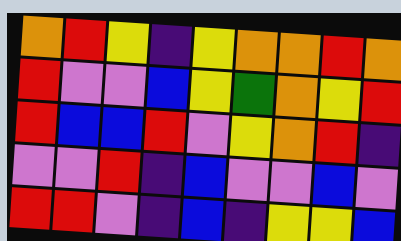[["orange", "red", "yellow", "indigo", "yellow", "orange", "orange", "red", "orange"], ["red", "violet", "violet", "blue", "yellow", "green", "orange", "yellow", "red"], ["red", "blue", "blue", "red", "violet", "yellow", "orange", "red", "indigo"], ["violet", "violet", "red", "indigo", "blue", "violet", "violet", "blue", "violet"], ["red", "red", "violet", "indigo", "blue", "indigo", "yellow", "yellow", "blue"]]